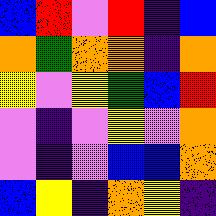[["blue", "red", "violet", "red", "indigo", "blue"], ["orange", "green", "orange", "orange", "indigo", "orange"], ["yellow", "violet", "yellow", "green", "blue", "red"], ["violet", "indigo", "violet", "yellow", "violet", "orange"], ["violet", "indigo", "violet", "blue", "blue", "orange"], ["blue", "yellow", "indigo", "orange", "yellow", "indigo"]]